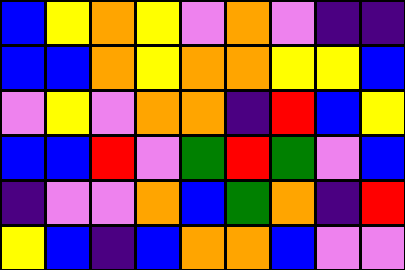[["blue", "yellow", "orange", "yellow", "violet", "orange", "violet", "indigo", "indigo"], ["blue", "blue", "orange", "yellow", "orange", "orange", "yellow", "yellow", "blue"], ["violet", "yellow", "violet", "orange", "orange", "indigo", "red", "blue", "yellow"], ["blue", "blue", "red", "violet", "green", "red", "green", "violet", "blue"], ["indigo", "violet", "violet", "orange", "blue", "green", "orange", "indigo", "red"], ["yellow", "blue", "indigo", "blue", "orange", "orange", "blue", "violet", "violet"]]